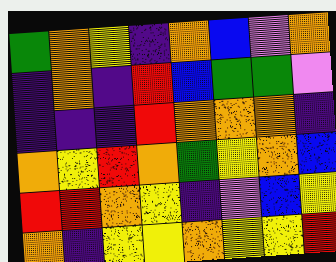[["green", "orange", "yellow", "indigo", "orange", "blue", "violet", "orange"], ["indigo", "orange", "indigo", "red", "blue", "green", "green", "violet"], ["indigo", "indigo", "indigo", "red", "orange", "orange", "orange", "indigo"], ["orange", "yellow", "red", "orange", "green", "yellow", "orange", "blue"], ["red", "red", "orange", "yellow", "indigo", "violet", "blue", "yellow"], ["orange", "indigo", "yellow", "yellow", "orange", "yellow", "yellow", "red"]]